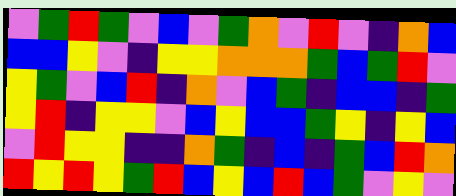[["violet", "green", "red", "green", "violet", "blue", "violet", "green", "orange", "violet", "red", "violet", "indigo", "orange", "blue"], ["blue", "blue", "yellow", "violet", "indigo", "yellow", "yellow", "orange", "orange", "orange", "green", "blue", "green", "red", "violet"], ["yellow", "green", "violet", "blue", "red", "indigo", "orange", "violet", "blue", "green", "indigo", "blue", "blue", "indigo", "green"], ["yellow", "red", "indigo", "yellow", "yellow", "violet", "blue", "yellow", "blue", "blue", "green", "yellow", "indigo", "yellow", "blue"], ["violet", "red", "yellow", "yellow", "indigo", "indigo", "orange", "green", "indigo", "blue", "indigo", "green", "blue", "red", "orange"], ["red", "yellow", "red", "yellow", "green", "red", "blue", "yellow", "blue", "red", "blue", "green", "violet", "yellow", "violet"]]